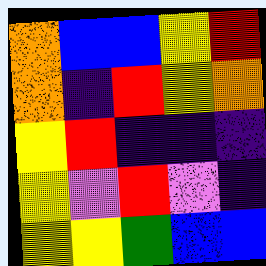[["orange", "blue", "blue", "yellow", "red"], ["orange", "indigo", "red", "yellow", "orange"], ["yellow", "red", "indigo", "indigo", "indigo"], ["yellow", "violet", "red", "violet", "indigo"], ["yellow", "yellow", "green", "blue", "blue"]]